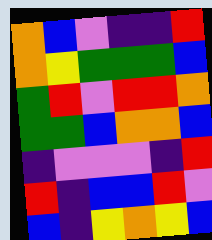[["orange", "blue", "violet", "indigo", "indigo", "red"], ["orange", "yellow", "green", "green", "green", "blue"], ["green", "red", "violet", "red", "red", "orange"], ["green", "green", "blue", "orange", "orange", "blue"], ["indigo", "violet", "violet", "violet", "indigo", "red"], ["red", "indigo", "blue", "blue", "red", "violet"], ["blue", "indigo", "yellow", "orange", "yellow", "blue"]]